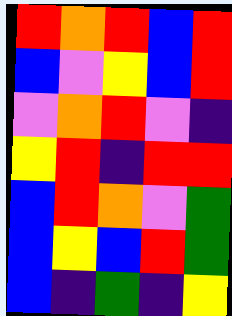[["red", "orange", "red", "blue", "red"], ["blue", "violet", "yellow", "blue", "red"], ["violet", "orange", "red", "violet", "indigo"], ["yellow", "red", "indigo", "red", "red"], ["blue", "red", "orange", "violet", "green"], ["blue", "yellow", "blue", "red", "green"], ["blue", "indigo", "green", "indigo", "yellow"]]